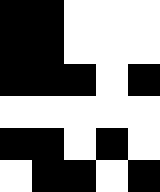[["black", "black", "white", "white", "white"], ["black", "black", "white", "white", "white"], ["black", "black", "black", "white", "black"], ["white", "white", "white", "white", "white"], ["black", "black", "white", "black", "white"], ["white", "black", "black", "white", "black"]]